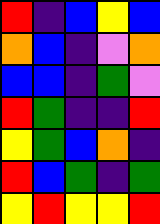[["red", "indigo", "blue", "yellow", "blue"], ["orange", "blue", "indigo", "violet", "orange"], ["blue", "blue", "indigo", "green", "violet"], ["red", "green", "indigo", "indigo", "red"], ["yellow", "green", "blue", "orange", "indigo"], ["red", "blue", "green", "indigo", "green"], ["yellow", "red", "yellow", "yellow", "red"]]